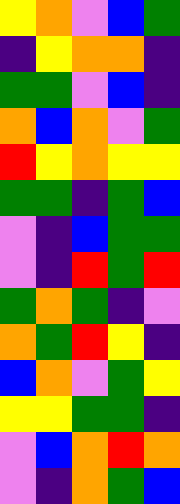[["yellow", "orange", "violet", "blue", "green"], ["indigo", "yellow", "orange", "orange", "indigo"], ["green", "green", "violet", "blue", "indigo"], ["orange", "blue", "orange", "violet", "green"], ["red", "yellow", "orange", "yellow", "yellow"], ["green", "green", "indigo", "green", "blue"], ["violet", "indigo", "blue", "green", "green"], ["violet", "indigo", "red", "green", "red"], ["green", "orange", "green", "indigo", "violet"], ["orange", "green", "red", "yellow", "indigo"], ["blue", "orange", "violet", "green", "yellow"], ["yellow", "yellow", "green", "green", "indigo"], ["violet", "blue", "orange", "red", "orange"], ["violet", "indigo", "orange", "green", "blue"]]